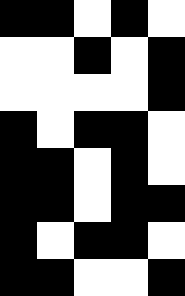[["black", "black", "white", "black", "white"], ["white", "white", "black", "white", "black"], ["white", "white", "white", "white", "black"], ["black", "white", "black", "black", "white"], ["black", "black", "white", "black", "white"], ["black", "black", "white", "black", "black"], ["black", "white", "black", "black", "white"], ["black", "black", "white", "white", "black"]]